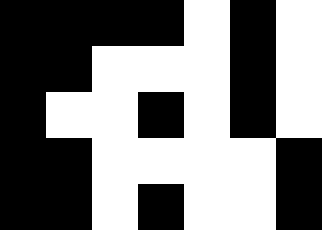[["black", "black", "black", "black", "white", "black", "white"], ["black", "black", "white", "white", "white", "black", "white"], ["black", "white", "white", "black", "white", "black", "white"], ["black", "black", "white", "white", "white", "white", "black"], ["black", "black", "white", "black", "white", "white", "black"]]